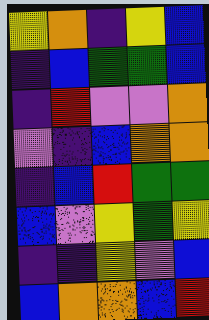[["yellow", "orange", "indigo", "yellow", "blue"], ["indigo", "blue", "green", "green", "blue"], ["indigo", "red", "violet", "violet", "orange"], ["violet", "indigo", "blue", "orange", "orange"], ["indigo", "blue", "red", "green", "green"], ["blue", "violet", "yellow", "green", "yellow"], ["indigo", "indigo", "yellow", "violet", "blue"], ["blue", "orange", "orange", "blue", "red"]]